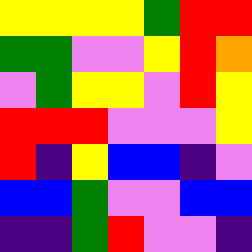[["yellow", "yellow", "yellow", "yellow", "green", "red", "red"], ["green", "green", "violet", "violet", "yellow", "red", "orange"], ["violet", "green", "yellow", "yellow", "violet", "red", "yellow"], ["red", "red", "red", "violet", "violet", "violet", "yellow"], ["red", "indigo", "yellow", "blue", "blue", "indigo", "violet"], ["blue", "blue", "green", "violet", "violet", "blue", "blue"], ["indigo", "indigo", "green", "red", "violet", "violet", "indigo"]]